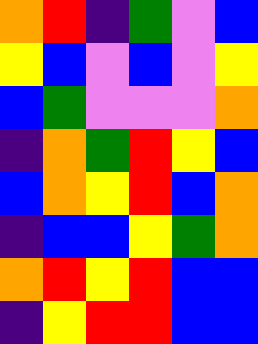[["orange", "red", "indigo", "green", "violet", "blue"], ["yellow", "blue", "violet", "blue", "violet", "yellow"], ["blue", "green", "violet", "violet", "violet", "orange"], ["indigo", "orange", "green", "red", "yellow", "blue"], ["blue", "orange", "yellow", "red", "blue", "orange"], ["indigo", "blue", "blue", "yellow", "green", "orange"], ["orange", "red", "yellow", "red", "blue", "blue"], ["indigo", "yellow", "red", "red", "blue", "blue"]]